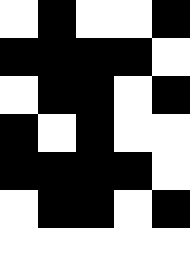[["white", "black", "white", "white", "black"], ["black", "black", "black", "black", "white"], ["white", "black", "black", "white", "black"], ["black", "white", "black", "white", "white"], ["black", "black", "black", "black", "white"], ["white", "black", "black", "white", "black"], ["white", "white", "white", "white", "white"]]